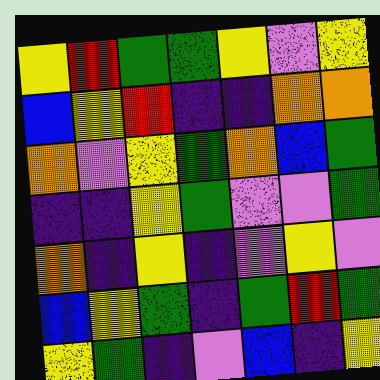[["yellow", "red", "green", "green", "yellow", "violet", "yellow"], ["blue", "yellow", "red", "indigo", "indigo", "orange", "orange"], ["orange", "violet", "yellow", "green", "orange", "blue", "green"], ["indigo", "indigo", "yellow", "green", "violet", "violet", "green"], ["orange", "indigo", "yellow", "indigo", "violet", "yellow", "violet"], ["blue", "yellow", "green", "indigo", "green", "red", "green"], ["yellow", "green", "indigo", "violet", "blue", "indigo", "yellow"]]